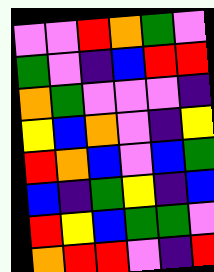[["violet", "violet", "red", "orange", "green", "violet"], ["green", "violet", "indigo", "blue", "red", "red"], ["orange", "green", "violet", "violet", "violet", "indigo"], ["yellow", "blue", "orange", "violet", "indigo", "yellow"], ["red", "orange", "blue", "violet", "blue", "green"], ["blue", "indigo", "green", "yellow", "indigo", "blue"], ["red", "yellow", "blue", "green", "green", "violet"], ["orange", "red", "red", "violet", "indigo", "red"]]